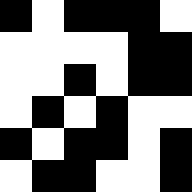[["black", "white", "black", "black", "black", "white"], ["white", "white", "white", "white", "black", "black"], ["white", "white", "black", "white", "black", "black"], ["white", "black", "white", "black", "white", "white"], ["black", "white", "black", "black", "white", "black"], ["white", "black", "black", "white", "white", "black"]]